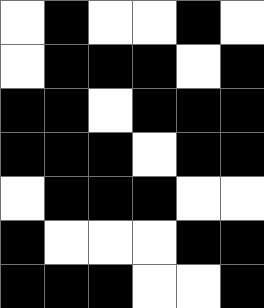[["white", "black", "white", "white", "black", "white"], ["white", "black", "black", "black", "white", "black"], ["black", "black", "white", "black", "black", "black"], ["black", "black", "black", "white", "black", "black"], ["white", "black", "black", "black", "white", "white"], ["black", "white", "white", "white", "black", "black"], ["black", "black", "black", "white", "white", "black"]]